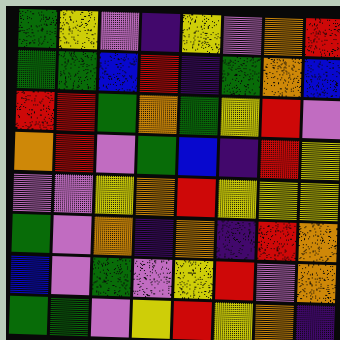[["green", "yellow", "violet", "indigo", "yellow", "violet", "orange", "red"], ["green", "green", "blue", "red", "indigo", "green", "orange", "blue"], ["red", "red", "green", "orange", "green", "yellow", "red", "violet"], ["orange", "red", "violet", "green", "blue", "indigo", "red", "yellow"], ["violet", "violet", "yellow", "orange", "red", "yellow", "yellow", "yellow"], ["green", "violet", "orange", "indigo", "orange", "indigo", "red", "orange"], ["blue", "violet", "green", "violet", "yellow", "red", "violet", "orange"], ["green", "green", "violet", "yellow", "red", "yellow", "orange", "indigo"]]